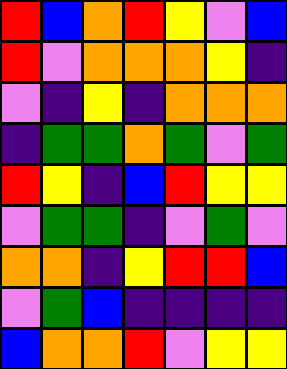[["red", "blue", "orange", "red", "yellow", "violet", "blue"], ["red", "violet", "orange", "orange", "orange", "yellow", "indigo"], ["violet", "indigo", "yellow", "indigo", "orange", "orange", "orange"], ["indigo", "green", "green", "orange", "green", "violet", "green"], ["red", "yellow", "indigo", "blue", "red", "yellow", "yellow"], ["violet", "green", "green", "indigo", "violet", "green", "violet"], ["orange", "orange", "indigo", "yellow", "red", "red", "blue"], ["violet", "green", "blue", "indigo", "indigo", "indigo", "indigo"], ["blue", "orange", "orange", "red", "violet", "yellow", "yellow"]]